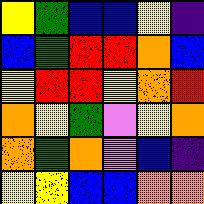[["yellow", "green", "blue", "blue", "yellow", "indigo"], ["blue", "green", "red", "red", "orange", "blue"], ["yellow", "red", "red", "yellow", "orange", "red"], ["orange", "yellow", "green", "violet", "yellow", "orange"], ["orange", "green", "orange", "violet", "blue", "indigo"], ["yellow", "yellow", "blue", "blue", "orange", "orange"]]